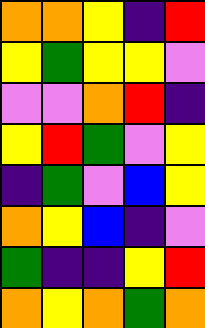[["orange", "orange", "yellow", "indigo", "red"], ["yellow", "green", "yellow", "yellow", "violet"], ["violet", "violet", "orange", "red", "indigo"], ["yellow", "red", "green", "violet", "yellow"], ["indigo", "green", "violet", "blue", "yellow"], ["orange", "yellow", "blue", "indigo", "violet"], ["green", "indigo", "indigo", "yellow", "red"], ["orange", "yellow", "orange", "green", "orange"]]